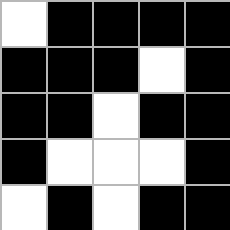[["white", "black", "black", "black", "black"], ["black", "black", "black", "white", "black"], ["black", "black", "white", "black", "black"], ["black", "white", "white", "white", "black"], ["white", "black", "white", "black", "black"]]